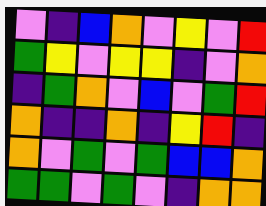[["violet", "indigo", "blue", "orange", "violet", "yellow", "violet", "red"], ["green", "yellow", "violet", "yellow", "yellow", "indigo", "violet", "orange"], ["indigo", "green", "orange", "violet", "blue", "violet", "green", "red"], ["orange", "indigo", "indigo", "orange", "indigo", "yellow", "red", "indigo"], ["orange", "violet", "green", "violet", "green", "blue", "blue", "orange"], ["green", "green", "violet", "green", "violet", "indigo", "orange", "orange"]]